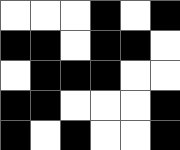[["white", "white", "white", "black", "white", "black"], ["black", "black", "white", "black", "black", "white"], ["white", "black", "black", "black", "white", "white"], ["black", "black", "white", "white", "white", "black"], ["black", "white", "black", "white", "white", "black"]]